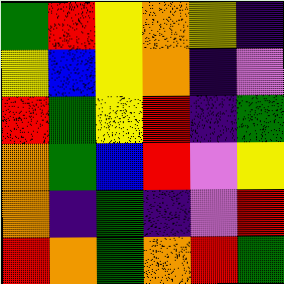[["green", "red", "yellow", "orange", "yellow", "indigo"], ["yellow", "blue", "yellow", "orange", "indigo", "violet"], ["red", "green", "yellow", "red", "indigo", "green"], ["orange", "green", "blue", "red", "violet", "yellow"], ["orange", "indigo", "green", "indigo", "violet", "red"], ["red", "orange", "green", "orange", "red", "green"]]